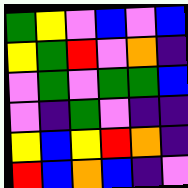[["green", "yellow", "violet", "blue", "violet", "blue"], ["yellow", "green", "red", "violet", "orange", "indigo"], ["violet", "green", "violet", "green", "green", "blue"], ["violet", "indigo", "green", "violet", "indigo", "indigo"], ["yellow", "blue", "yellow", "red", "orange", "indigo"], ["red", "blue", "orange", "blue", "indigo", "violet"]]